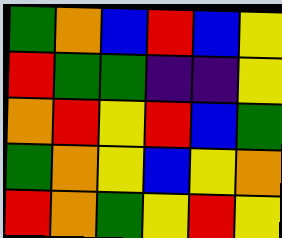[["green", "orange", "blue", "red", "blue", "yellow"], ["red", "green", "green", "indigo", "indigo", "yellow"], ["orange", "red", "yellow", "red", "blue", "green"], ["green", "orange", "yellow", "blue", "yellow", "orange"], ["red", "orange", "green", "yellow", "red", "yellow"]]